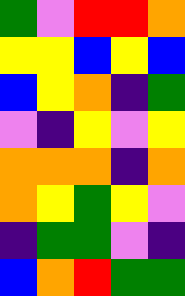[["green", "violet", "red", "red", "orange"], ["yellow", "yellow", "blue", "yellow", "blue"], ["blue", "yellow", "orange", "indigo", "green"], ["violet", "indigo", "yellow", "violet", "yellow"], ["orange", "orange", "orange", "indigo", "orange"], ["orange", "yellow", "green", "yellow", "violet"], ["indigo", "green", "green", "violet", "indigo"], ["blue", "orange", "red", "green", "green"]]